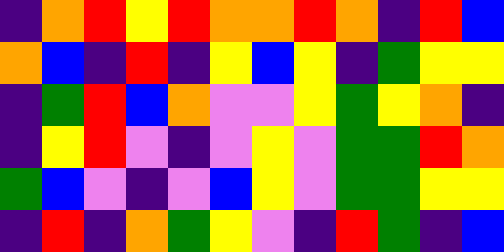[["indigo", "orange", "red", "yellow", "red", "orange", "orange", "red", "orange", "indigo", "red", "blue"], ["orange", "blue", "indigo", "red", "indigo", "yellow", "blue", "yellow", "indigo", "green", "yellow", "yellow"], ["indigo", "green", "red", "blue", "orange", "violet", "violet", "yellow", "green", "yellow", "orange", "indigo"], ["indigo", "yellow", "red", "violet", "indigo", "violet", "yellow", "violet", "green", "green", "red", "orange"], ["green", "blue", "violet", "indigo", "violet", "blue", "yellow", "violet", "green", "green", "yellow", "yellow"], ["indigo", "red", "indigo", "orange", "green", "yellow", "violet", "indigo", "red", "green", "indigo", "blue"]]